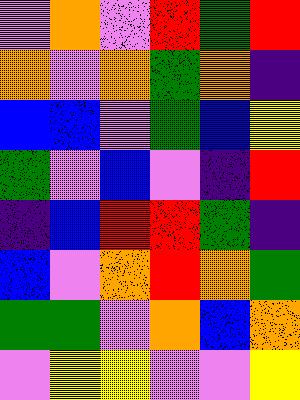[["violet", "orange", "violet", "red", "green", "red"], ["orange", "violet", "orange", "green", "orange", "indigo"], ["blue", "blue", "violet", "green", "blue", "yellow"], ["green", "violet", "blue", "violet", "indigo", "red"], ["indigo", "blue", "red", "red", "green", "indigo"], ["blue", "violet", "orange", "red", "orange", "green"], ["green", "green", "violet", "orange", "blue", "orange"], ["violet", "yellow", "yellow", "violet", "violet", "yellow"]]